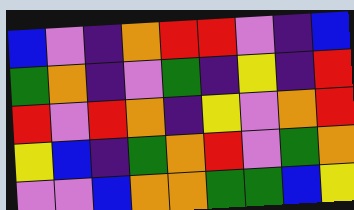[["blue", "violet", "indigo", "orange", "red", "red", "violet", "indigo", "blue"], ["green", "orange", "indigo", "violet", "green", "indigo", "yellow", "indigo", "red"], ["red", "violet", "red", "orange", "indigo", "yellow", "violet", "orange", "red"], ["yellow", "blue", "indigo", "green", "orange", "red", "violet", "green", "orange"], ["violet", "violet", "blue", "orange", "orange", "green", "green", "blue", "yellow"]]